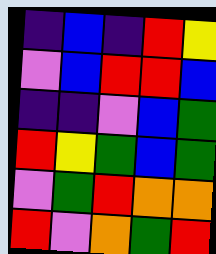[["indigo", "blue", "indigo", "red", "yellow"], ["violet", "blue", "red", "red", "blue"], ["indigo", "indigo", "violet", "blue", "green"], ["red", "yellow", "green", "blue", "green"], ["violet", "green", "red", "orange", "orange"], ["red", "violet", "orange", "green", "red"]]